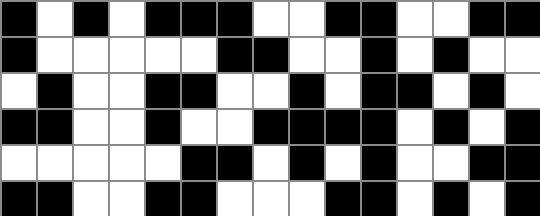[["black", "white", "black", "white", "black", "black", "black", "white", "white", "black", "black", "white", "white", "black", "black"], ["black", "white", "white", "white", "white", "white", "black", "black", "white", "white", "black", "white", "black", "white", "white"], ["white", "black", "white", "white", "black", "black", "white", "white", "black", "white", "black", "black", "white", "black", "white"], ["black", "black", "white", "white", "black", "white", "white", "black", "black", "black", "black", "white", "black", "white", "black"], ["white", "white", "white", "white", "white", "black", "black", "white", "black", "white", "black", "white", "white", "black", "black"], ["black", "black", "white", "white", "black", "black", "white", "white", "white", "black", "black", "white", "black", "white", "black"]]